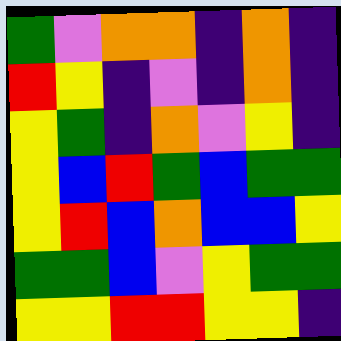[["green", "violet", "orange", "orange", "indigo", "orange", "indigo"], ["red", "yellow", "indigo", "violet", "indigo", "orange", "indigo"], ["yellow", "green", "indigo", "orange", "violet", "yellow", "indigo"], ["yellow", "blue", "red", "green", "blue", "green", "green"], ["yellow", "red", "blue", "orange", "blue", "blue", "yellow"], ["green", "green", "blue", "violet", "yellow", "green", "green"], ["yellow", "yellow", "red", "red", "yellow", "yellow", "indigo"]]